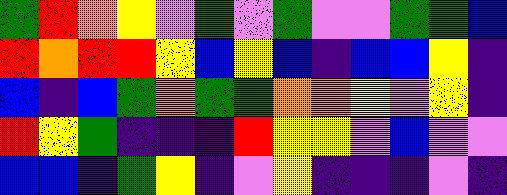[["green", "red", "orange", "yellow", "violet", "green", "violet", "green", "violet", "violet", "green", "green", "blue"], ["red", "orange", "red", "red", "yellow", "blue", "yellow", "blue", "indigo", "blue", "blue", "yellow", "indigo"], ["blue", "indigo", "blue", "green", "orange", "green", "green", "orange", "orange", "yellow", "violet", "yellow", "indigo"], ["red", "yellow", "green", "indigo", "indigo", "indigo", "red", "yellow", "yellow", "violet", "blue", "violet", "violet"], ["blue", "blue", "indigo", "green", "yellow", "indigo", "violet", "yellow", "indigo", "indigo", "indigo", "violet", "indigo"]]